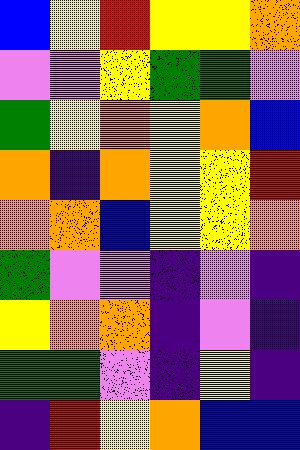[["blue", "yellow", "red", "yellow", "yellow", "orange"], ["violet", "violet", "yellow", "green", "green", "violet"], ["green", "yellow", "orange", "yellow", "orange", "blue"], ["orange", "indigo", "orange", "yellow", "yellow", "red"], ["orange", "orange", "blue", "yellow", "yellow", "orange"], ["green", "violet", "violet", "indigo", "violet", "indigo"], ["yellow", "orange", "orange", "indigo", "violet", "indigo"], ["green", "green", "violet", "indigo", "yellow", "indigo"], ["indigo", "red", "yellow", "orange", "blue", "blue"]]